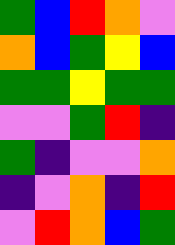[["green", "blue", "red", "orange", "violet"], ["orange", "blue", "green", "yellow", "blue"], ["green", "green", "yellow", "green", "green"], ["violet", "violet", "green", "red", "indigo"], ["green", "indigo", "violet", "violet", "orange"], ["indigo", "violet", "orange", "indigo", "red"], ["violet", "red", "orange", "blue", "green"]]